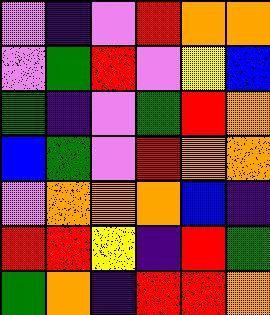[["violet", "indigo", "violet", "red", "orange", "orange"], ["violet", "green", "red", "violet", "yellow", "blue"], ["green", "indigo", "violet", "green", "red", "orange"], ["blue", "green", "violet", "red", "orange", "orange"], ["violet", "orange", "orange", "orange", "blue", "indigo"], ["red", "red", "yellow", "indigo", "red", "green"], ["green", "orange", "indigo", "red", "red", "orange"]]